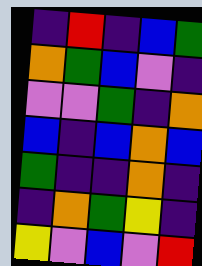[["indigo", "red", "indigo", "blue", "green"], ["orange", "green", "blue", "violet", "indigo"], ["violet", "violet", "green", "indigo", "orange"], ["blue", "indigo", "blue", "orange", "blue"], ["green", "indigo", "indigo", "orange", "indigo"], ["indigo", "orange", "green", "yellow", "indigo"], ["yellow", "violet", "blue", "violet", "red"]]